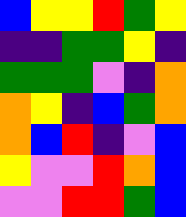[["blue", "yellow", "yellow", "red", "green", "yellow"], ["indigo", "indigo", "green", "green", "yellow", "indigo"], ["green", "green", "green", "violet", "indigo", "orange"], ["orange", "yellow", "indigo", "blue", "green", "orange"], ["orange", "blue", "red", "indigo", "violet", "blue"], ["yellow", "violet", "violet", "red", "orange", "blue"], ["violet", "violet", "red", "red", "green", "blue"]]